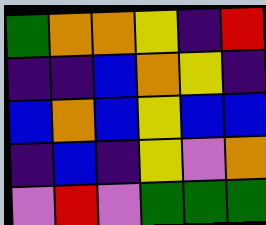[["green", "orange", "orange", "yellow", "indigo", "red"], ["indigo", "indigo", "blue", "orange", "yellow", "indigo"], ["blue", "orange", "blue", "yellow", "blue", "blue"], ["indigo", "blue", "indigo", "yellow", "violet", "orange"], ["violet", "red", "violet", "green", "green", "green"]]